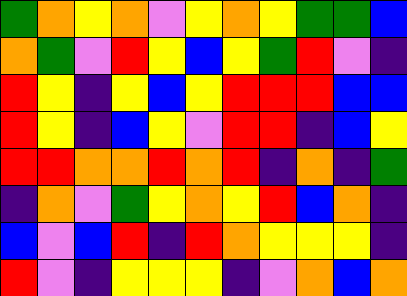[["green", "orange", "yellow", "orange", "violet", "yellow", "orange", "yellow", "green", "green", "blue"], ["orange", "green", "violet", "red", "yellow", "blue", "yellow", "green", "red", "violet", "indigo"], ["red", "yellow", "indigo", "yellow", "blue", "yellow", "red", "red", "red", "blue", "blue"], ["red", "yellow", "indigo", "blue", "yellow", "violet", "red", "red", "indigo", "blue", "yellow"], ["red", "red", "orange", "orange", "red", "orange", "red", "indigo", "orange", "indigo", "green"], ["indigo", "orange", "violet", "green", "yellow", "orange", "yellow", "red", "blue", "orange", "indigo"], ["blue", "violet", "blue", "red", "indigo", "red", "orange", "yellow", "yellow", "yellow", "indigo"], ["red", "violet", "indigo", "yellow", "yellow", "yellow", "indigo", "violet", "orange", "blue", "orange"]]